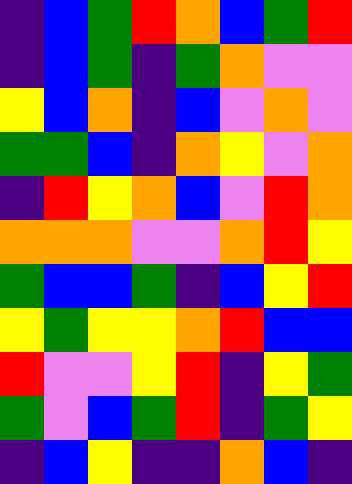[["indigo", "blue", "green", "red", "orange", "blue", "green", "red"], ["indigo", "blue", "green", "indigo", "green", "orange", "violet", "violet"], ["yellow", "blue", "orange", "indigo", "blue", "violet", "orange", "violet"], ["green", "green", "blue", "indigo", "orange", "yellow", "violet", "orange"], ["indigo", "red", "yellow", "orange", "blue", "violet", "red", "orange"], ["orange", "orange", "orange", "violet", "violet", "orange", "red", "yellow"], ["green", "blue", "blue", "green", "indigo", "blue", "yellow", "red"], ["yellow", "green", "yellow", "yellow", "orange", "red", "blue", "blue"], ["red", "violet", "violet", "yellow", "red", "indigo", "yellow", "green"], ["green", "violet", "blue", "green", "red", "indigo", "green", "yellow"], ["indigo", "blue", "yellow", "indigo", "indigo", "orange", "blue", "indigo"]]